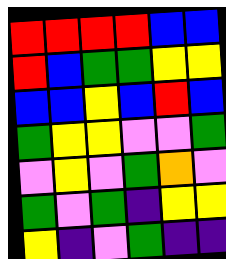[["red", "red", "red", "red", "blue", "blue"], ["red", "blue", "green", "green", "yellow", "yellow"], ["blue", "blue", "yellow", "blue", "red", "blue"], ["green", "yellow", "yellow", "violet", "violet", "green"], ["violet", "yellow", "violet", "green", "orange", "violet"], ["green", "violet", "green", "indigo", "yellow", "yellow"], ["yellow", "indigo", "violet", "green", "indigo", "indigo"]]